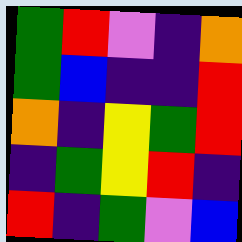[["green", "red", "violet", "indigo", "orange"], ["green", "blue", "indigo", "indigo", "red"], ["orange", "indigo", "yellow", "green", "red"], ["indigo", "green", "yellow", "red", "indigo"], ["red", "indigo", "green", "violet", "blue"]]